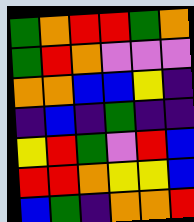[["green", "orange", "red", "red", "green", "orange"], ["green", "red", "orange", "violet", "violet", "violet"], ["orange", "orange", "blue", "blue", "yellow", "indigo"], ["indigo", "blue", "indigo", "green", "indigo", "indigo"], ["yellow", "red", "green", "violet", "red", "blue"], ["red", "red", "orange", "yellow", "yellow", "blue"], ["blue", "green", "indigo", "orange", "orange", "red"]]